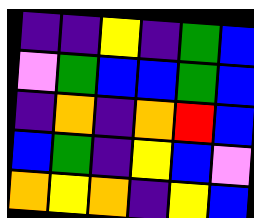[["indigo", "indigo", "yellow", "indigo", "green", "blue"], ["violet", "green", "blue", "blue", "green", "blue"], ["indigo", "orange", "indigo", "orange", "red", "blue"], ["blue", "green", "indigo", "yellow", "blue", "violet"], ["orange", "yellow", "orange", "indigo", "yellow", "blue"]]